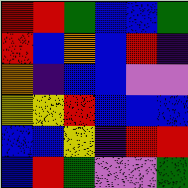[["red", "red", "green", "blue", "blue", "green"], ["red", "blue", "orange", "blue", "red", "indigo"], ["orange", "indigo", "blue", "blue", "violet", "violet"], ["yellow", "yellow", "red", "blue", "blue", "blue"], ["blue", "blue", "yellow", "indigo", "red", "red"], ["blue", "red", "green", "violet", "violet", "green"]]